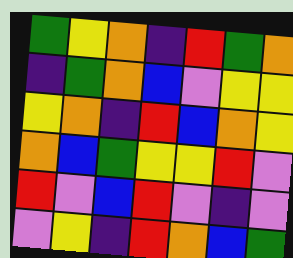[["green", "yellow", "orange", "indigo", "red", "green", "orange"], ["indigo", "green", "orange", "blue", "violet", "yellow", "yellow"], ["yellow", "orange", "indigo", "red", "blue", "orange", "yellow"], ["orange", "blue", "green", "yellow", "yellow", "red", "violet"], ["red", "violet", "blue", "red", "violet", "indigo", "violet"], ["violet", "yellow", "indigo", "red", "orange", "blue", "green"]]